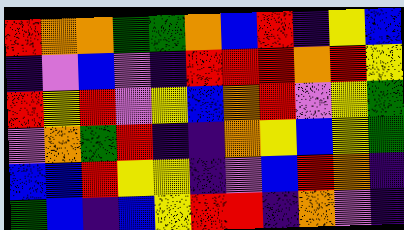[["red", "orange", "orange", "green", "green", "orange", "blue", "red", "indigo", "yellow", "blue"], ["indigo", "violet", "blue", "violet", "indigo", "red", "red", "red", "orange", "red", "yellow"], ["red", "yellow", "red", "violet", "yellow", "blue", "orange", "red", "violet", "yellow", "green"], ["violet", "orange", "green", "red", "indigo", "indigo", "orange", "yellow", "blue", "yellow", "green"], ["blue", "blue", "red", "yellow", "yellow", "indigo", "violet", "blue", "red", "orange", "indigo"], ["green", "blue", "indigo", "blue", "yellow", "red", "red", "indigo", "orange", "violet", "indigo"]]